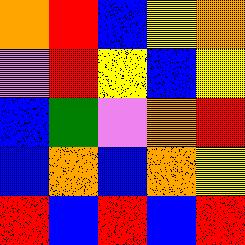[["orange", "red", "blue", "yellow", "orange"], ["violet", "red", "yellow", "blue", "yellow"], ["blue", "green", "violet", "orange", "red"], ["blue", "orange", "blue", "orange", "yellow"], ["red", "blue", "red", "blue", "red"]]